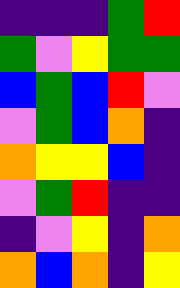[["indigo", "indigo", "indigo", "green", "red"], ["green", "violet", "yellow", "green", "green"], ["blue", "green", "blue", "red", "violet"], ["violet", "green", "blue", "orange", "indigo"], ["orange", "yellow", "yellow", "blue", "indigo"], ["violet", "green", "red", "indigo", "indigo"], ["indigo", "violet", "yellow", "indigo", "orange"], ["orange", "blue", "orange", "indigo", "yellow"]]